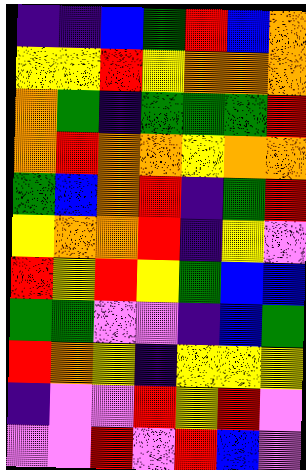[["indigo", "indigo", "blue", "green", "red", "blue", "orange"], ["yellow", "yellow", "red", "yellow", "orange", "orange", "orange"], ["orange", "green", "indigo", "green", "green", "green", "red"], ["orange", "red", "orange", "orange", "yellow", "orange", "orange"], ["green", "blue", "orange", "red", "indigo", "green", "red"], ["yellow", "orange", "orange", "red", "indigo", "yellow", "violet"], ["red", "yellow", "red", "yellow", "green", "blue", "blue"], ["green", "green", "violet", "violet", "indigo", "blue", "green"], ["red", "orange", "yellow", "indigo", "yellow", "yellow", "yellow"], ["indigo", "violet", "violet", "red", "yellow", "red", "violet"], ["violet", "violet", "red", "violet", "red", "blue", "violet"]]